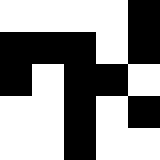[["white", "white", "white", "white", "black"], ["black", "black", "black", "white", "black"], ["black", "white", "black", "black", "white"], ["white", "white", "black", "white", "black"], ["white", "white", "black", "white", "white"]]